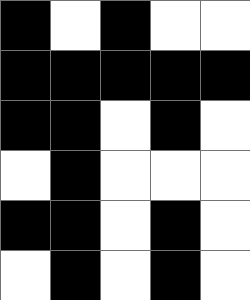[["black", "white", "black", "white", "white"], ["black", "black", "black", "black", "black"], ["black", "black", "white", "black", "white"], ["white", "black", "white", "white", "white"], ["black", "black", "white", "black", "white"], ["white", "black", "white", "black", "white"]]